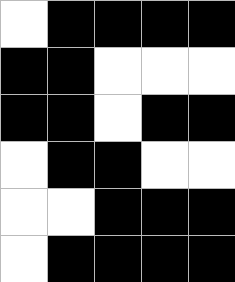[["white", "black", "black", "black", "black"], ["black", "black", "white", "white", "white"], ["black", "black", "white", "black", "black"], ["white", "black", "black", "white", "white"], ["white", "white", "black", "black", "black"], ["white", "black", "black", "black", "black"]]